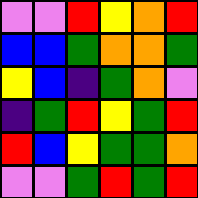[["violet", "violet", "red", "yellow", "orange", "red"], ["blue", "blue", "green", "orange", "orange", "green"], ["yellow", "blue", "indigo", "green", "orange", "violet"], ["indigo", "green", "red", "yellow", "green", "red"], ["red", "blue", "yellow", "green", "green", "orange"], ["violet", "violet", "green", "red", "green", "red"]]